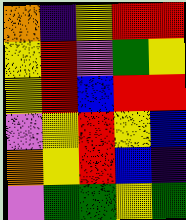[["orange", "indigo", "yellow", "red", "red"], ["yellow", "red", "violet", "green", "yellow"], ["yellow", "red", "blue", "red", "red"], ["violet", "yellow", "red", "yellow", "blue"], ["orange", "yellow", "red", "blue", "indigo"], ["violet", "green", "green", "yellow", "green"]]